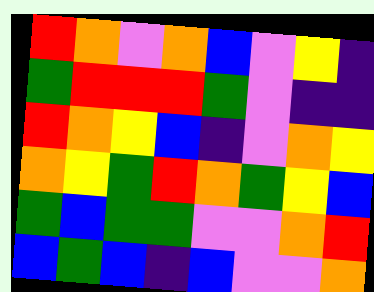[["red", "orange", "violet", "orange", "blue", "violet", "yellow", "indigo"], ["green", "red", "red", "red", "green", "violet", "indigo", "indigo"], ["red", "orange", "yellow", "blue", "indigo", "violet", "orange", "yellow"], ["orange", "yellow", "green", "red", "orange", "green", "yellow", "blue"], ["green", "blue", "green", "green", "violet", "violet", "orange", "red"], ["blue", "green", "blue", "indigo", "blue", "violet", "violet", "orange"]]